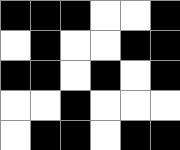[["black", "black", "black", "white", "white", "black"], ["white", "black", "white", "white", "black", "black"], ["black", "black", "white", "black", "white", "black"], ["white", "white", "black", "white", "white", "white"], ["white", "black", "black", "white", "black", "black"]]